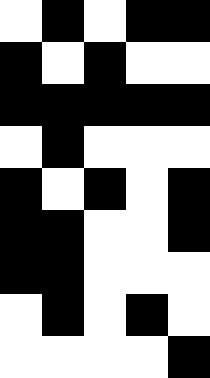[["white", "black", "white", "black", "black"], ["black", "white", "black", "white", "white"], ["black", "black", "black", "black", "black"], ["white", "black", "white", "white", "white"], ["black", "white", "black", "white", "black"], ["black", "black", "white", "white", "black"], ["black", "black", "white", "white", "white"], ["white", "black", "white", "black", "white"], ["white", "white", "white", "white", "black"]]